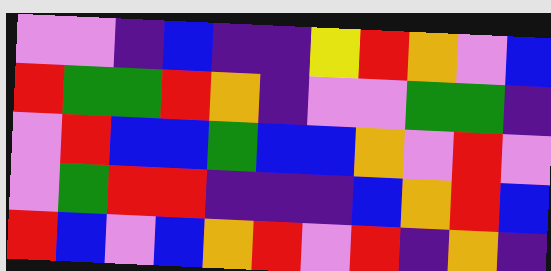[["violet", "violet", "indigo", "blue", "indigo", "indigo", "yellow", "red", "orange", "violet", "blue"], ["red", "green", "green", "red", "orange", "indigo", "violet", "violet", "green", "green", "indigo"], ["violet", "red", "blue", "blue", "green", "blue", "blue", "orange", "violet", "red", "violet"], ["violet", "green", "red", "red", "indigo", "indigo", "indigo", "blue", "orange", "red", "blue"], ["red", "blue", "violet", "blue", "orange", "red", "violet", "red", "indigo", "orange", "indigo"]]